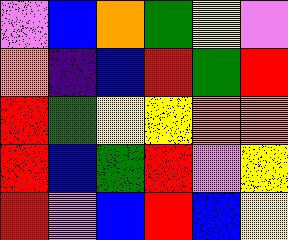[["violet", "blue", "orange", "green", "yellow", "violet"], ["orange", "indigo", "blue", "red", "green", "red"], ["red", "green", "yellow", "yellow", "orange", "orange"], ["red", "blue", "green", "red", "violet", "yellow"], ["red", "violet", "blue", "red", "blue", "yellow"]]